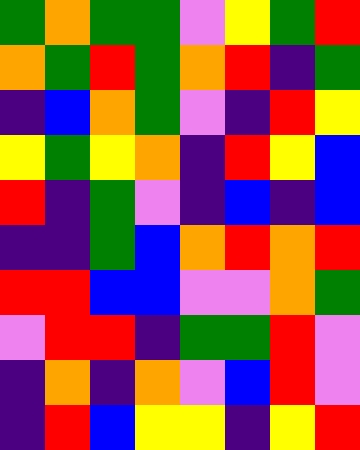[["green", "orange", "green", "green", "violet", "yellow", "green", "red"], ["orange", "green", "red", "green", "orange", "red", "indigo", "green"], ["indigo", "blue", "orange", "green", "violet", "indigo", "red", "yellow"], ["yellow", "green", "yellow", "orange", "indigo", "red", "yellow", "blue"], ["red", "indigo", "green", "violet", "indigo", "blue", "indigo", "blue"], ["indigo", "indigo", "green", "blue", "orange", "red", "orange", "red"], ["red", "red", "blue", "blue", "violet", "violet", "orange", "green"], ["violet", "red", "red", "indigo", "green", "green", "red", "violet"], ["indigo", "orange", "indigo", "orange", "violet", "blue", "red", "violet"], ["indigo", "red", "blue", "yellow", "yellow", "indigo", "yellow", "red"]]